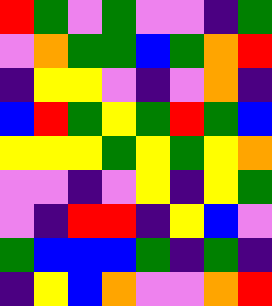[["red", "green", "violet", "green", "violet", "violet", "indigo", "green"], ["violet", "orange", "green", "green", "blue", "green", "orange", "red"], ["indigo", "yellow", "yellow", "violet", "indigo", "violet", "orange", "indigo"], ["blue", "red", "green", "yellow", "green", "red", "green", "blue"], ["yellow", "yellow", "yellow", "green", "yellow", "green", "yellow", "orange"], ["violet", "violet", "indigo", "violet", "yellow", "indigo", "yellow", "green"], ["violet", "indigo", "red", "red", "indigo", "yellow", "blue", "violet"], ["green", "blue", "blue", "blue", "green", "indigo", "green", "indigo"], ["indigo", "yellow", "blue", "orange", "violet", "violet", "orange", "red"]]